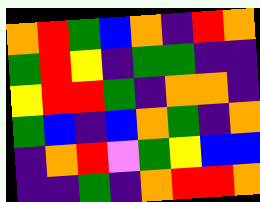[["orange", "red", "green", "blue", "orange", "indigo", "red", "orange"], ["green", "red", "yellow", "indigo", "green", "green", "indigo", "indigo"], ["yellow", "red", "red", "green", "indigo", "orange", "orange", "indigo"], ["green", "blue", "indigo", "blue", "orange", "green", "indigo", "orange"], ["indigo", "orange", "red", "violet", "green", "yellow", "blue", "blue"], ["indigo", "indigo", "green", "indigo", "orange", "red", "red", "orange"]]